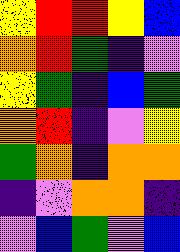[["yellow", "red", "red", "yellow", "blue"], ["orange", "red", "green", "indigo", "violet"], ["yellow", "green", "indigo", "blue", "green"], ["orange", "red", "indigo", "violet", "yellow"], ["green", "orange", "indigo", "orange", "orange"], ["indigo", "violet", "orange", "orange", "indigo"], ["violet", "blue", "green", "violet", "blue"]]